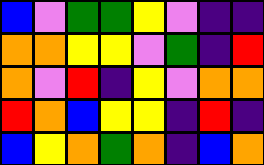[["blue", "violet", "green", "green", "yellow", "violet", "indigo", "indigo"], ["orange", "orange", "yellow", "yellow", "violet", "green", "indigo", "red"], ["orange", "violet", "red", "indigo", "yellow", "violet", "orange", "orange"], ["red", "orange", "blue", "yellow", "yellow", "indigo", "red", "indigo"], ["blue", "yellow", "orange", "green", "orange", "indigo", "blue", "orange"]]